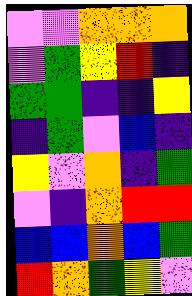[["violet", "violet", "orange", "orange", "orange"], ["violet", "green", "yellow", "red", "indigo"], ["green", "green", "indigo", "indigo", "yellow"], ["indigo", "green", "violet", "blue", "indigo"], ["yellow", "violet", "orange", "indigo", "green"], ["violet", "indigo", "orange", "red", "red"], ["blue", "blue", "orange", "blue", "green"], ["red", "orange", "green", "yellow", "violet"]]